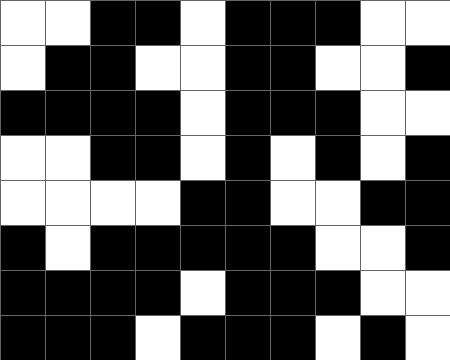[["white", "white", "black", "black", "white", "black", "black", "black", "white", "white"], ["white", "black", "black", "white", "white", "black", "black", "white", "white", "black"], ["black", "black", "black", "black", "white", "black", "black", "black", "white", "white"], ["white", "white", "black", "black", "white", "black", "white", "black", "white", "black"], ["white", "white", "white", "white", "black", "black", "white", "white", "black", "black"], ["black", "white", "black", "black", "black", "black", "black", "white", "white", "black"], ["black", "black", "black", "black", "white", "black", "black", "black", "white", "white"], ["black", "black", "black", "white", "black", "black", "black", "white", "black", "white"]]